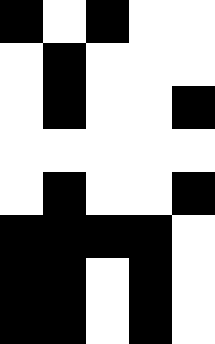[["black", "white", "black", "white", "white"], ["white", "black", "white", "white", "white"], ["white", "black", "white", "white", "black"], ["white", "white", "white", "white", "white"], ["white", "black", "white", "white", "black"], ["black", "black", "black", "black", "white"], ["black", "black", "white", "black", "white"], ["black", "black", "white", "black", "white"]]